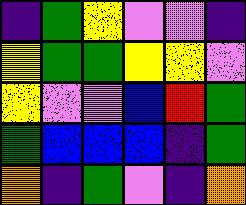[["indigo", "green", "yellow", "violet", "violet", "indigo"], ["yellow", "green", "green", "yellow", "yellow", "violet"], ["yellow", "violet", "violet", "blue", "red", "green"], ["green", "blue", "blue", "blue", "indigo", "green"], ["orange", "indigo", "green", "violet", "indigo", "orange"]]